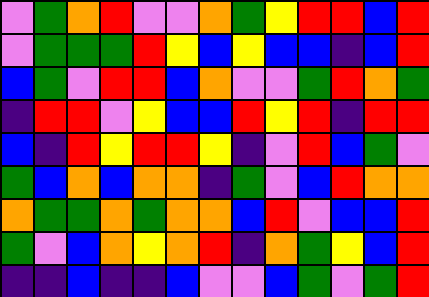[["violet", "green", "orange", "red", "violet", "violet", "orange", "green", "yellow", "red", "red", "blue", "red"], ["violet", "green", "green", "green", "red", "yellow", "blue", "yellow", "blue", "blue", "indigo", "blue", "red"], ["blue", "green", "violet", "red", "red", "blue", "orange", "violet", "violet", "green", "red", "orange", "green"], ["indigo", "red", "red", "violet", "yellow", "blue", "blue", "red", "yellow", "red", "indigo", "red", "red"], ["blue", "indigo", "red", "yellow", "red", "red", "yellow", "indigo", "violet", "red", "blue", "green", "violet"], ["green", "blue", "orange", "blue", "orange", "orange", "indigo", "green", "violet", "blue", "red", "orange", "orange"], ["orange", "green", "green", "orange", "green", "orange", "orange", "blue", "red", "violet", "blue", "blue", "red"], ["green", "violet", "blue", "orange", "yellow", "orange", "red", "indigo", "orange", "green", "yellow", "blue", "red"], ["indigo", "indigo", "blue", "indigo", "indigo", "blue", "violet", "violet", "blue", "green", "violet", "green", "red"]]